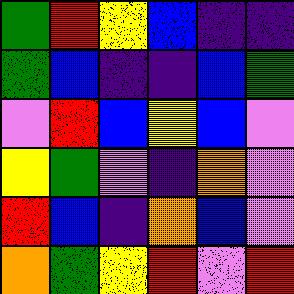[["green", "red", "yellow", "blue", "indigo", "indigo"], ["green", "blue", "indigo", "indigo", "blue", "green"], ["violet", "red", "blue", "yellow", "blue", "violet"], ["yellow", "green", "violet", "indigo", "orange", "violet"], ["red", "blue", "indigo", "orange", "blue", "violet"], ["orange", "green", "yellow", "red", "violet", "red"]]